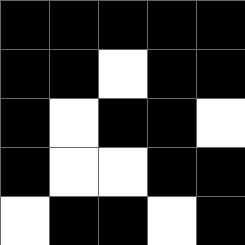[["black", "black", "black", "black", "black"], ["black", "black", "white", "black", "black"], ["black", "white", "black", "black", "white"], ["black", "white", "white", "black", "black"], ["white", "black", "black", "white", "black"]]